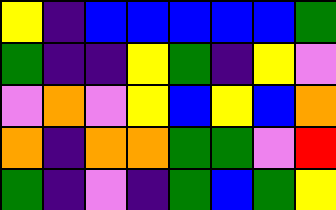[["yellow", "indigo", "blue", "blue", "blue", "blue", "blue", "green"], ["green", "indigo", "indigo", "yellow", "green", "indigo", "yellow", "violet"], ["violet", "orange", "violet", "yellow", "blue", "yellow", "blue", "orange"], ["orange", "indigo", "orange", "orange", "green", "green", "violet", "red"], ["green", "indigo", "violet", "indigo", "green", "blue", "green", "yellow"]]